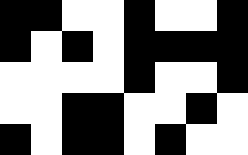[["black", "black", "white", "white", "black", "white", "white", "black"], ["black", "white", "black", "white", "black", "black", "black", "black"], ["white", "white", "white", "white", "black", "white", "white", "black"], ["white", "white", "black", "black", "white", "white", "black", "white"], ["black", "white", "black", "black", "white", "black", "white", "white"]]